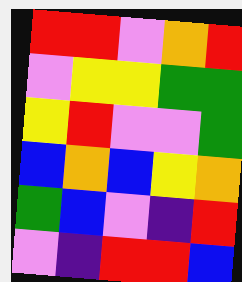[["red", "red", "violet", "orange", "red"], ["violet", "yellow", "yellow", "green", "green"], ["yellow", "red", "violet", "violet", "green"], ["blue", "orange", "blue", "yellow", "orange"], ["green", "blue", "violet", "indigo", "red"], ["violet", "indigo", "red", "red", "blue"]]